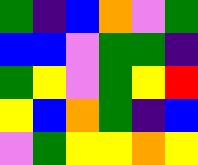[["green", "indigo", "blue", "orange", "violet", "green"], ["blue", "blue", "violet", "green", "green", "indigo"], ["green", "yellow", "violet", "green", "yellow", "red"], ["yellow", "blue", "orange", "green", "indigo", "blue"], ["violet", "green", "yellow", "yellow", "orange", "yellow"]]